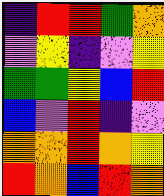[["indigo", "red", "red", "green", "orange"], ["violet", "yellow", "indigo", "violet", "yellow"], ["green", "green", "yellow", "blue", "red"], ["blue", "violet", "red", "indigo", "violet"], ["orange", "orange", "red", "orange", "yellow"], ["red", "orange", "blue", "red", "orange"]]